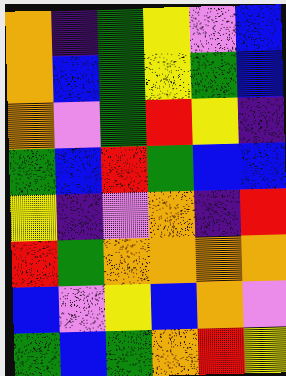[["orange", "indigo", "green", "yellow", "violet", "blue"], ["orange", "blue", "green", "yellow", "green", "blue"], ["orange", "violet", "green", "red", "yellow", "indigo"], ["green", "blue", "red", "green", "blue", "blue"], ["yellow", "indigo", "violet", "orange", "indigo", "red"], ["red", "green", "orange", "orange", "orange", "orange"], ["blue", "violet", "yellow", "blue", "orange", "violet"], ["green", "blue", "green", "orange", "red", "yellow"]]